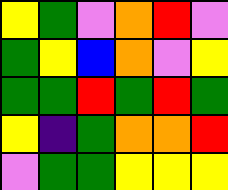[["yellow", "green", "violet", "orange", "red", "violet"], ["green", "yellow", "blue", "orange", "violet", "yellow"], ["green", "green", "red", "green", "red", "green"], ["yellow", "indigo", "green", "orange", "orange", "red"], ["violet", "green", "green", "yellow", "yellow", "yellow"]]